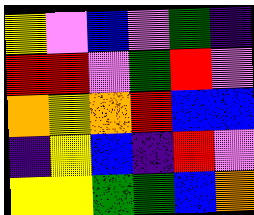[["yellow", "violet", "blue", "violet", "green", "indigo"], ["red", "red", "violet", "green", "red", "violet"], ["orange", "yellow", "orange", "red", "blue", "blue"], ["indigo", "yellow", "blue", "indigo", "red", "violet"], ["yellow", "yellow", "green", "green", "blue", "orange"]]